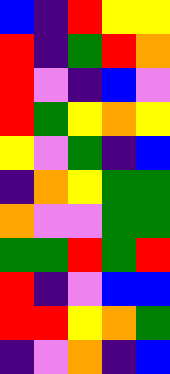[["blue", "indigo", "red", "yellow", "yellow"], ["red", "indigo", "green", "red", "orange"], ["red", "violet", "indigo", "blue", "violet"], ["red", "green", "yellow", "orange", "yellow"], ["yellow", "violet", "green", "indigo", "blue"], ["indigo", "orange", "yellow", "green", "green"], ["orange", "violet", "violet", "green", "green"], ["green", "green", "red", "green", "red"], ["red", "indigo", "violet", "blue", "blue"], ["red", "red", "yellow", "orange", "green"], ["indigo", "violet", "orange", "indigo", "blue"]]